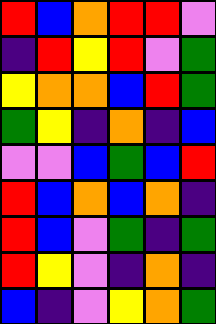[["red", "blue", "orange", "red", "red", "violet"], ["indigo", "red", "yellow", "red", "violet", "green"], ["yellow", "orange", "orange", "blue", "red", "green"], ["green", "yellow", "indigo", "orange", "indigo", "blue"], ["violet", "violet", "blue", "green", "blue", "red"], ["red", "blue", "orange", "blue", "orange", "indigo"], ["red", "blue", "violet", "green", "indigo", "green"], ["red", "yellow", "violet", "indigo", "orange", "indigo"], ["blue", "indigo", "violet", "yellow", "orange", "green"]]